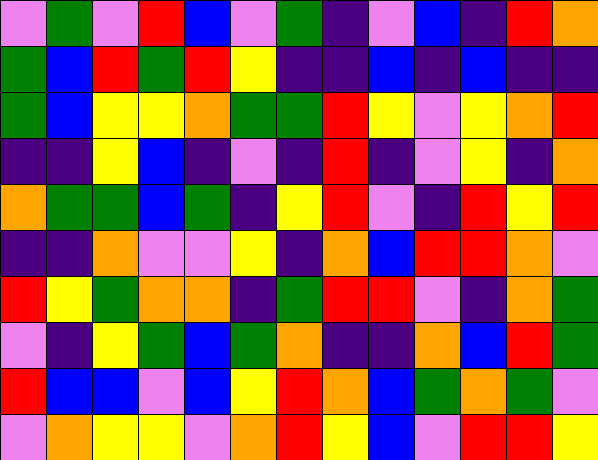[["violet", "green", "violet", "red", "blue", "violet", "green", "indigo", "violet", "blue", "indigo", "red", "orange"], ["green", "blue", "red", "green", "red", "yellow", "indigo", "indigo", "blue", "indigo", "blue", "indigo", "indigo"], ["green", "blue", "yellow", "yellow", "orange", "green", "green", "red", "yellow", "violet", "yellow", "orange", "red"], ["indigo", "indigo", "yellow", "blue", "indigo", "violet", "indigo", "red", "indigo", "violet", "yellow", "indigo", "orange"], ["orange", "green", "green", "blue", "green", "indigo", "yellow", "red", "violet", "indigo", "red", "yellow", "red"], ["indigo", "indigo", "orange", "violet", "violet", "yellow", "indigo", "orange", "blue", "red", "red", "orange", "violet"], ["red", "yellow", "green", "orange", "orange", "indigo", "green", "red", "red", "violet", "indigo", "orange", "green"], ["violet", "indigo", "yellow", "green", "blue", "green", "orange", "indigo", "indigo", "orange", "blue", "red", "green"], ["red", "blue", "blue", "violet", "blue", "yellow", "red", "orange", "blue", "green", "orange", "green", "violet"], ["violet", "orange", "yellow", "yellow", "violet", "orange", "red", "yellow", "blue", "violet", "red", "red", "yellow"]]